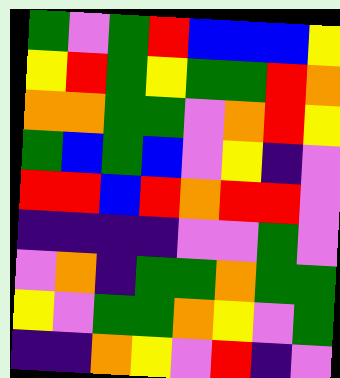[["green", "violet", "green", "red", "blue", "blue", "blue", "yellow"], ["yellow", "red", "green", "yellow", "green", "green", "red", "orange"], ["orange", "orange", "green", "green", "violet", "orange", "red", "yellow"], ["green", "blue", "green", "blue", "violet", "yellow", "indigo", "violet"], ["red", "red", "blue", "red", "orange", "red", "red", "violet"], ["indigo", "indigo", "indigo", "indigo", "violet", "violet", "green", "violet"], ["violet", "orange", "indigo", "green", "green", "orange", "green", "green"], ["yellow", "violet", "green", "green", "orange", "yellow", "violet", "green"], ["indigo", "indigo", "orange", "yellow", "violet", "red", "indigo", "violet"]]